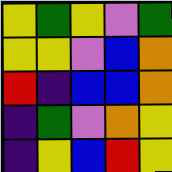[["yellow", "green", "yellow", "violet", "green"], ["yellow", "yellow", "violet", "blue", "orange"], ["red", "indigo", "blue", "blue", "orange"], ["indigo", "green", "violet", "orange", "yellow"], ["indigo", "yellow", "blue", "red", "yellow"]]